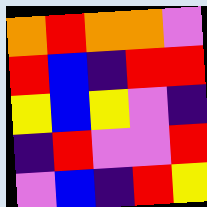[["orange", "red", "orange", "orange", "violet"], ["red", "blue", "indigo", "red", "red"], ["yellow", "blue", "yellow", "violet", "indigo"], ["indigo", "red", "violet", "violet", "red"], ["violet", "blue", "indigo", "red", "yellow"]]